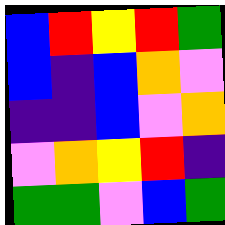[["blue", "red", "yellow", "red", "green"], ["blue", "indigo", "blue", "orange", "violet"], ["indigo", "indigo", "blue", "violet", "orange"], ["violet", "orange", "yellow", "red", "indigo"], ["green", "green", "violet", "blue", "green"]]